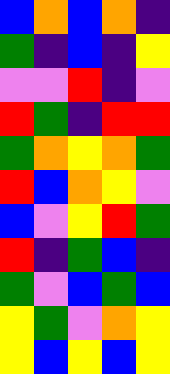[["blue", "orange", "blue", "orange", "indigo"], ["green", "indigo", "blue", "indigo", "yellow"], ["violet", "violet", "red", "indigo", "violet"], ["red", "green", "indigo", "red", "red"], ["green", "orange", "yellow", "orange", "green"], ["red", "blue", "orange", "yellow", "violet"], ["blue", "violet", "yellow", "red", "green"], ["red", "indigo", "green", "blue", "indigo"], ["green", "violet", "blue", "green", "blue"], ["yellow", "green", "violet", "orange", "yellow"], ["yellow", "blue", "yellow", "blue", "yellow"]]